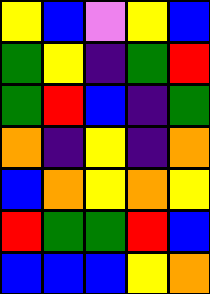[["yellow", "blue", "violet", "yellow", "blue"], ["green", "yellow", "indigo", "green", "red"], ["green", "red", "blue", "indigo", "green"], ["orange", "indigo", "yellow", "indigo", "orange"], ["blue", "orange", "yellow", "orange", "yellow"], ["red", "green", "green", "red", "blue"], ["blue", "blue", "blue", "yellow", "orange"]]